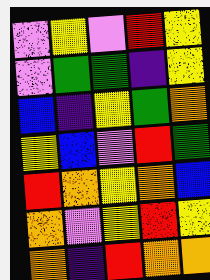[["violet", "yellow", "violet", "red", "yellow"], ["violet", "green", "green", "indigo", "yellow"], ["blue", "indigo", "yellow", "green", "orange"], ["yellow", "blue", "violet", "red", "green"], ["red", "orange", "yellow", "orange", "blue"], ["orange", "violet", "yellow", "red", "yellow"], ["orange", "indigo", "red", "orange", "orange"]]